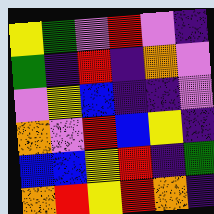[["yellow", "green", "violet", "red", "violet", "indigo"], ["green", "indigo", "red", "indigo", "orange", "violet"], ["violet", "yellow", "blue", "indigo", "indigo", "violet"], ["orange", "violet", "red", "blue", "yellow", "indigo"], ["blue", "blue", "yellow", "red", "indigo", "green"], ["orange", "red", "yellow", "red", "orange", "indigo"]]